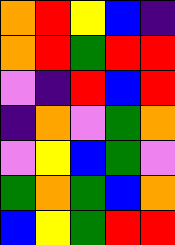[["orange", "red", "yellow", "blue", "indigo"], ["orange", "red", "green", "red", "red"], ["violet", "indigo", "red", "blue", "red"], ["indigo", "orange", "violet", "green", "orange"], ["violet", "yellow", "blue", "green", "violet"], ["green", "orange", "green", "blue", "orange"], ["blue", "yellow", "green", "red", "red"]]